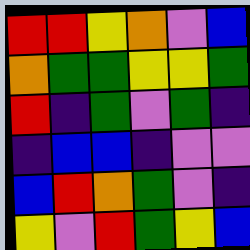[["red", "red", "yellow", "orange", "violet", "blue"], ["orange", "green", "green", "yellow", "yellow", "green"], ["red", "indigo", "green", "violet", "green", "indigo"], ["indigo", "blue", "blue", "indigo", "violet", "violet"], ["blue", "red", "orange", "green", "violet", "indigo"], ["yellow", "violet", "red", "green", "yellow", "blue"]]